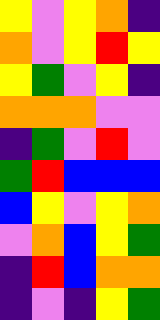[["yellow", "violet", "yellow", "orange", "indigo"], ["orange", "violet", "yellow", "red", "yellow"], ["yellow", "green", "violet", "yellow", "indigo"], ["orange", "orange", "orange", "violet", "violet"], ["indigo", "green", "violet", "red", "violet"], ["green", "red", "blue", "blue", "blue"], ["blue", "yellow", "violet", "yellow", "orange"], ["violet", "orange", "blue", "yellow", "green"], ["indigo", "red", "blue", "orange", "orange"], ["indigo", "violet", "indigo", "yellow", "green"]]